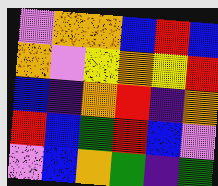[["violet", "orange", "orange", "blue", "red", "blue"], ["orange", "violet", "yellow", "orange", "yellow", "red"], ["blue", "indigo", "orange", "red", "indigo", "orange"], ["red", "blue", "green", "red", "blue", "violet"], ["violet", "blue", "orange", "green", "indigo", "green"]]